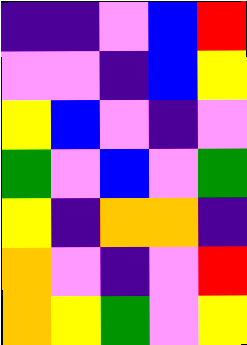[["indigo", "indigo", "violet", "blue", "red"], ["violet", "violet", "indigo", "blue", "yellow"], ["yellow", "blue", "violet", "indigo", "violet"], ["green", "violet", "blue", "violet", "green"], ["yellow", "indigo", "orange", "orange", "indigo"], ["orange", "violet", "indigo", "violet", "red"], ["orange", "yellow", "green", "violet", "yellow"]]